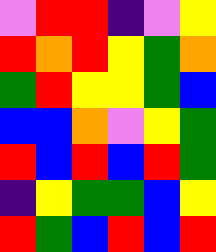[["violet", "red", "red", "indigo", "violet", "yellow"], ["red", "orange", "red", "yellow", "green", "orange"], ["green", "red", "yellow", "yellow", "green", "blue"], ["blue", "blue", "orange", "violet", "yellow", "green"], ["red", "blue", "red", "blue", "red", "green"], ["indigo", "yellow", "green", "green", "blue", "yellow"], ["red", "green", "blue", "red", "blue", "red"]]